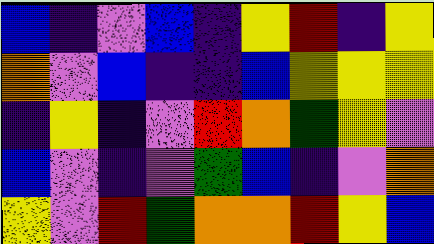[["blue", "indigo", "violet", "blue", "indigo", "yellow", "red", "indigo", "yellow"], ["orange", "violet", "blue", "indigo", "indigo", "blue", "yellow", "yellow", "yellow"], ["indigo", "yellow", "indigo", "violet", "red", "orange", "green", "yellow", "violet"], ["blue", "violet", "indigo", "violet", "green", "blue", "indigo", "violet", "orange"], ["yellow", "violet", "red", "green", "orange", "orange", "red", "yellow", "blue"]]